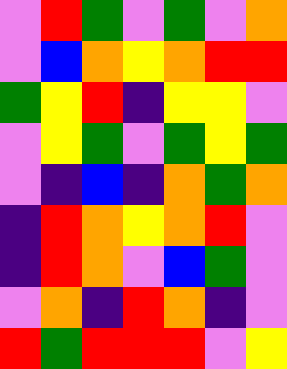[["violet", "red", "green", "violet", "green", "violet", "orange"], ["violet", "blue", "orange", "yellow", "orange", "red", "red"], ["green", "yellow", "red", "indigo", "yellow", "yellow", "violet"], ["violet", "yellow", "green", "violet", "green", "yellow", "green"], ["violet", "indigo", "blue", "indigo", "orange", "green", "orange"], ["indigo", "red", "orange", "yellow", "orange", "red", "violet"], ["indigo", "red", "orange", "violet", "blue", "green", "violet"], ["violet", "orange", "indigo", "red", "orange", "indigo", "violet"], ["red", "green", "red", "red", "red", "violet", "yellow"]]